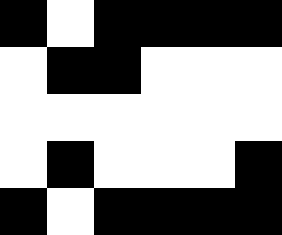[["black", "white", "black", "black", "black", "black"], ["white", "black", "black", "white", "white", "white"], ["white", "white", "white", "white", "white", "white"], ["white", "black", "white", "white", "white", "black"], ["black", "white", "black", "black", "black", "black"]]